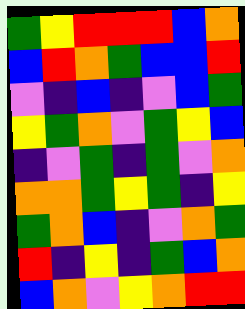[["green", "yellow", "red", "red", "red", "blue", "orange"], ["blue", "red", "orange", "green", "blue", "blue", "red"], ["violet", "indigo", "blue", "indigo", "violet", "blue", "green"], ["yellow", "green", "orange", "violet", "green", "yellow", "blue"], ["indigo", "violet", "green", "indigo", "green", "violet", "orange"], ["orange", "orange", "green", "yellow", "green", "indigo", "yellow"], ["green", "orange", "blue", "indigo", "violet", "orange", "green"], ["red", "indigo", "yellow", "indigo", "green", "blue", "orange"], ["blue", "orange", "violet", "yellow", "orange", "red", "red"]]